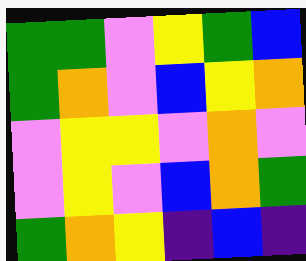[["green", "green", "violet", "yellow", "green", "blue"], ["green", "orange", "violet", "blue", "yellow", "orange"], ["violet", "yellow", "yellow", "violet", "orange", "violet"], ["violet", "yellow", "violet", "blue", "orange", "green"], ["green", "orange", "yellow", "indigo", "blue", "indigo"]]